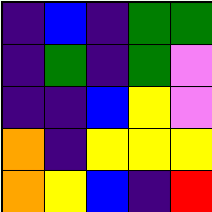[["indigo", "blue", "indigo", "green", "green"], ["indigo", "green", "indigo", "green", "violet"], ["indigo", "indigo", "blue", "yellow", "violet"], ["orange", "indigo", "yellow", "yellow", "yellow"], ["orange", "yellow", "blue", "indigo", "red"]]